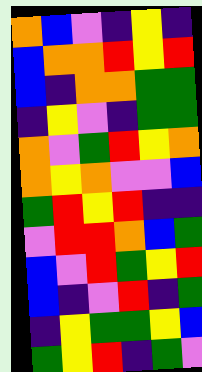[["orange", "blue", "violet", "indigo", "yellow", "indigo"], ["blue", "orange", "orange", "red", "yellow", "red"], ["blue", "indigo", "orange", "orange", "green", "green"], ["indigo", "yellow", "violet", "indigo", "green", "green"], ["orange", "violet", "green", "red", "yellow", "orange"], ["orange", "yellow", "orange", "violet", "violet", "blue"], ["green", "red", "yellow", "red", "indigo", "indigo"], ["violet", "red", "red", "orange", "blue", "green"], ["blue", "violet", "red", "green", "yellow", "red"], ["blue", "indigo", "violet", "red", "indigo", "green"], ["indigo", "yellow", "green", "green", "yellow", "blue"], ["green", "yellow", "red", "indigo", "green", "violet"]]